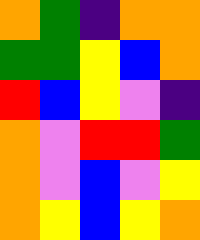[["orange", "green", "indigo", "orange", "orange"], ["green", "green", "yellow", "blue", "orange"], ["red", "blue", "yellow", "violet", "indigo"], ["orange", "violet", "red", "red", "green"], ["orange", "violet", "blue", "violet", "yellow"], ["orange", "yellow", "blue", "yellow", "orange"]]